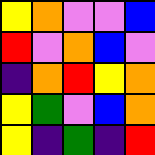[["yellow", "orange", "violet", "violet", "blue"], ["red", "violet", "orange", "blue", "violet"], ["indigo", "orange", "red", "yellow", "orange"], ["yellow", "green", "violet", "blue", "orange"], ["yellow", "indigo", "green", "indigo", "red"]]